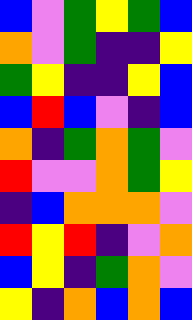[["blue", "violet", "green", "yellow", "green", "blue"], ["orange", "violet", "green", "indigo", "indigo", "yellow"], ["green", "yellow", "indigo", "indigo", "yellow", "blue"], ["blue", "red", "blue", "violet", "indigo", "blue"], ["orange", "indigo", "green", "orange", "green", "violet"], ["red", "violet", "violet", "orange", "green", "yellow"], ["indigo", "blue", "orange", "orange", "orange", "violet"], ["red", "yellow", "red", "indigo", "violet", "orange"], ["blue", "yellow", "indigo", "green", "orange", "violet"], ["yellow", "indigo", "orange", "blue", "orange", "blue"]]